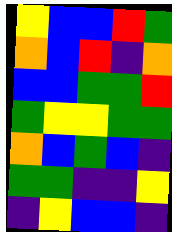[["yellow", "blue", "blue", "red", "green"], ["orange", "blue", "red", "indigo", "orange"], ["blue", "blue", "green", "green", "red"], ["green", "yellow", "yellow", "green", "green"], ["orange", "blue", "green", "blue", "indigo"], ["green", "green", "indigo", "indigo", "yellow"], ["indigo", "yellow", "blue", "blue", "indigo"]]